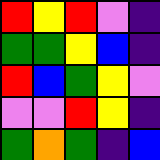[["red", "yellow", "red", "violet", "indigo"], ["green", "green", "yellow", "blue", "indigo"], ["red", "blue", "green", "yellow", "violet"], ["violet", "violet", "red", "yellow", "indigo"], ["green", "orange", "green", "indigo", "blue"]]